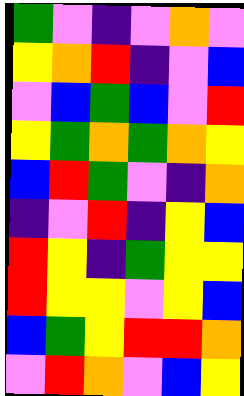[["green", "violet", "indigo", "violet", "orange", "violet"], ["yellow", "orange", "red", "indigo", "violet", "blue"], ["violet", "blue", "green", "blue", "violet", "red"], ["yellow", "green", "orange", "green", "orange", "yellow"], ["blue", "red", "green", "violet", "indigo", "orange"], ["indigo", "violet", "red", "indigo", "yellow", "blue"], ["red", "yellow", "indigo", "green", "yellow", "yellow"], ["red", "yellow", "yellow", "violet", "yellow", "blue"], ["blue", "green", "yellow", "red", "red", "orange"], ["violet", "red", "orange", "violet", "blue", "yellow"]]